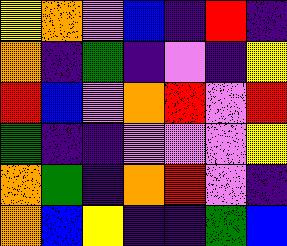[["yellow", "orange", "violet", "blue", "indigo", "red", "indigo"], ["orange", "indigo", "green", "indigo", "violet", "indigo", "yellow"], ["red", "blue", "violet", "orange", "red", "violet", "red"], ["green", "indigo", "indigo", "violet", "violet", "violet", "yellow"], ["orange", "green", "indigo", "orange", "red", "violet", "indigo"], ["orange", "blue", "yellow", "indigo", "indigo", "green", "blue"]]